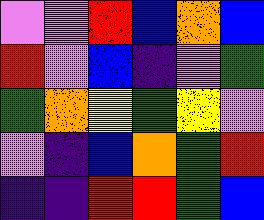[["violet", "violet", "red", "blue", "orange", "blue"], ["red", "violet", "blue", "indigo", "violet", "green"], ["green", "orange", "yellow", "green", "yellow", "violet"], ["violet", "indigo", "blue", "orange", "green", "red"], ["indigo", "indigo", "red", "red", "green", "blue"]]